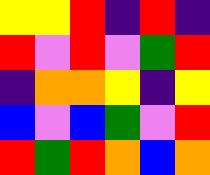[["yellow", "yellow", "red", "indigo", "red", "indigo"], ["red", "violet", "red", "violet", "green", "red"], ["indigo", "orange", "orange", "yellow", "indigo", "yellow"], ["blue", "violet", "blue", "green", "violet", "red"], ["red", "green", "red", "orange", "blue", "orange"]]